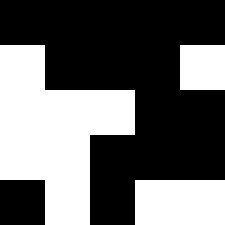[["black", "black", "black", "black", "black"], ["white", "black", "black", "black", "white"], ["white", "white", "white", "black", "black"], ["white", "white", "black", "black", "black"], ["black", "white", "black", "white", "white"]]